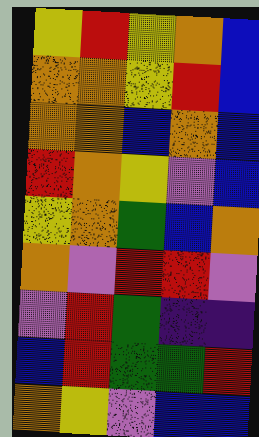[["yellow", "red", "yellow", "orange", "blue"], ["orange", "orange", "yellow", "red", "blue"], ["orange", "orange", "blue", "orange", "blue"], ["red", "orange", "yellow", "violet", "blue"], ["yellow", "orange", "green", "blue", "orange"], ["orange", "violet", "red", "red", "violet"], ["violet", "red", "green", "indigo", "indigo"], ["blue", "red", "green", "green", "red"], ["orange", "yellow", "violet", "blue", "blue"]]